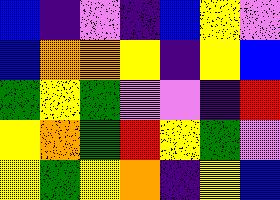[["blue", "indigo", "violet", "indigo", "blue", "yellow", "violet"], ["blue", "orange", "orange", "yellow", "indigo", "yellow", "blue"], ["green", "yellow", "green", "violet", "violet", "indigo", "red"], ["yellow", "orange", "green", "red", "yellow", "green", "violet"], ["yellow", "green", "yellow", "orange", "indigo", "yellow", "blue"]]